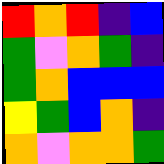[["red", "orange", "red", "indigo", "blue"], ["green", "violet", "orange", "green", "indigo"], ["green", "orange", "blue", "blue", "blue"], ["yellow", "green", "blue", "orange", "indigo"], ["orange", "violet", "orange", "orange", "green"]]